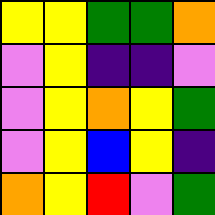[["yellow", "yellow", "green", "green", "orange"], ["violet", "yellow", "indigo", "indigo", "violet"], ["violet", "yellow", "orange", "yellow", "green"], ["violet", "yellow", "blue", "yellow", "indigo"], ["orange", "yellow", "red", "violet", "green"]]